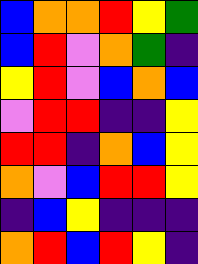[["blue", "orange", "orange", "red", "yellow", "green"], ["blue", "red", "violet", "orange", "green", "indigo"], ["yellow", "red", "violet", "blue", "orange", "blue"], ["violet", "red", "red", "indigo", "indigo", "yellow"], ["red", "red", "indigo", "orange", "blue", "yellow"], ["orange", "violet", "blue", "red", "red", "yellow"], ["indigo", "blue", "yellow", "indigo", "indigo", "indigo"], ["orange", "red", "blue", "red", "yellow", "indigo"]]